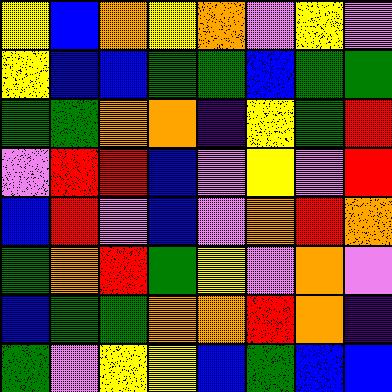[["yellow", "blue", "orange", "yellow", "orange", "violet", "yellow", "violet"], ["yellow", "blue", "blue", "green", "green", "blue", "green", "green"], ["green", "green", "orange", "orange", "indigo", "yellow", "green", "red"], ["violet", "red", "red", "blue", "violet", "yellow", "violet", "red"], ["blue", "red", "violet", "blue", "violet", "orange", "red", "orange"], ["green", "orange", "red", "green", "yellow", "violet", "orange", "violet"], ["blue", "green", "green", "orange", "orange", "red", "orange", "indigo"], ["green", "violet", "yellow", "yellow", "blue", "green", "blue", "blue"]]